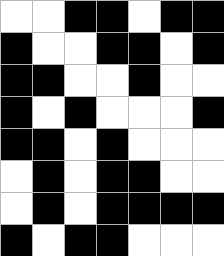[["white", "white", "black", "black", "white", "black", "black"], ["black", "white", "white", "black", "black", "white", "black"], ["black", "black", "white", "white", "black", "white", "white"], ["black", "white", "black", "white", "white", "white", "black"], ["black", "black", "white", "black", "white", "white", "white"], ["white", "black", "white", "black", "black", "white", "white"], ["white", "black", "white", "black", "black", "black", "black"], ["black", "white", "black", "black", "white", "white", "white"]]